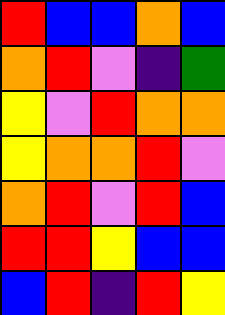[["red", "blue", "blue", "orange", "blue"], ["orange", "red", "violet", "indigo", "green"], ["yellow", "violet", "red", "orange", "orange"], ["yellow", "orange", "orange", "red", "violet"], ["orange", "red", "violet", "red", "blue"], ["red", "red", "yellow", "blue", "blue"], ["blue", "red", "indigo", "red", "yellow"]]